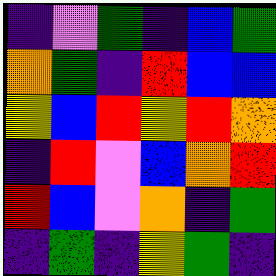[["indigo", "violet", "green", "indigo", "blue", "green"], ["orange", "green", "indigo", "red", "blue", "blue"], ["yellow", "blue", "red", "yellow", "red", "orange"], ["indigo", "red", "violet", "blue", "orange", "red"], ["red", "blue", "violet", "orange", "indigo", "green"], ["indigo", "green", "indigo", "yellow", "green", "indigo"]]